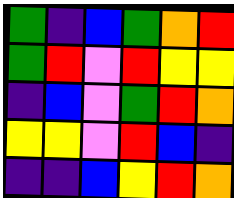[["green", "indigo", "blue", "green", "orange", "red"], ["green", "red", "violet", "red", "yellow", "yellow"], ["indigo", "blue", "violet", "green", "red", "orange"], ["yellow", "yellow", "violet", "red", "blue", "indigo"], ["indigo", "indigo", "blue", "yellow", "red", "orange"]]